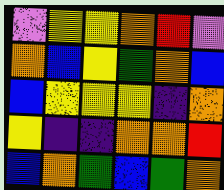[["violet", "yellow", "yellow", "orange", "red", "violet"], ["orange", "blue", "yellow", "green", "orange", "blue"], ["blue", "yellow", "yellow", "yellow", "indigo", "orange"], ["yellow", "indigo", "indigo", "orange", "orange", "red"], ["blue", "orange", "green", "blue", "green", "orange"]]